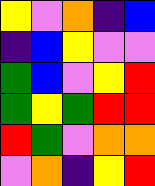[["yellow", "violet", "orange", "indigo", "blue"], ["indigo", "blue", "yellow", "violet", "violet"], ["green", "blue", "violet", "yellow", "red"], ["green", "yellow", "green", "red", "red"], ["red", "green", "violet", "orange", "orange"], ["violet", "orange", "indigo", "yellow", "red"]]